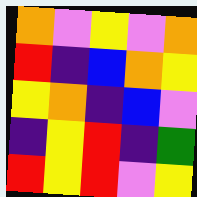[["orange", "violet", "yellow", "violet", "orange"], ["red", "indigo", "blue", "orange", "yellow"], ["yellow", "orange", "indigo", "blue", "violet"], ["indigo", "yellow", "red", "indigo", "green"], ["red", "yellow", "red", "violet", "yellow"]]